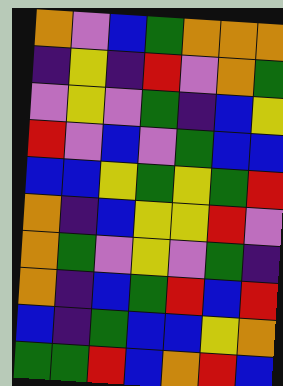[["orange", "violet", "blue", "green", "orange", "orange", "orange"], ["indigo", "yellow", "indigo", "red", "violet", "orange", "green"], ["violet", "yellow", "violet", "green", "indigo", "blue", "yellow"], ["red", "violet", "blue", "violet", "green", "blue", "blue"], ["blue", "blue", "yellow", "green", "yellow", "green", "red"], ["orange", "indigo", "blue", "yellow", "yellow", "red", "violet"], ["orange", "green", "violet", "yellow", "violet", "green", "indigo"], ["orange", "indigo", "blue", "green", "red", "blue", "red"], ["blue", "indigo", "green", "blue", "blue", "yellow", "orange"], ["green", "green", "red", "blue", "orange", "red", "blue"]]